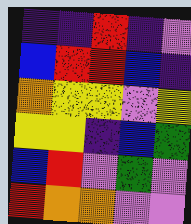[["indigo", "indigo", "red", "indigo", "violet"], ["blue", "red", "red", "blue", "indigo"], ["orange", "yellow", "yellow", "violet", "yellow"], ["yellow", "yellow", "indigo", "blue", "green"], ["blue", "red", "violet", "green", "violet"], ["red", "orange", "orange", "violet", "violet"]]